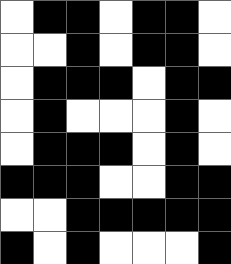[["white", "black", "black", "white", "black", "black", "white"], ["white", "white", "black", "white", "black", "black", "white"], ["white", "black", "black", "black", "white", "black", "black"], ["white", "black", "white", "white", "white", "black", "white"], ["white", "black", "black", "black", "white", "black", "white"], ["black", "black", "black", "white", "white", "black", "black"], ["white", "white", "black", "black", "black", "black", "black"], ["black", "white", "black", "white", "white", "white", "black"]]